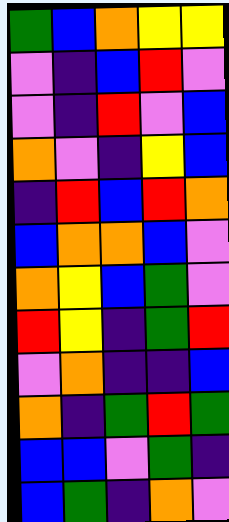[["green", "blue", "orange", "yellow", "yellow"], ["violet", "indigo", "blue", "red", "violet"], ["violet", "indigo", "red", "violet", "blue"], ["orange", "violet", "indigo", "yellow", "blue"], ["indigo", "red", "blue", "red", "orange"], ["blue", "orange", "orange", "blue", "violet"], ["orange", "yellow", "blue", "green", "violet"], ["red", "yellow", "indigo", "green", "red"], ["violet", "orange", "indigo", "indigo", "blue"], ["orange", "indigo", "green", "red", "green"], ["blue", "blue", "violet", "green", "indigo"], ["blue", "green", "indigo", "orange", "violet"]]